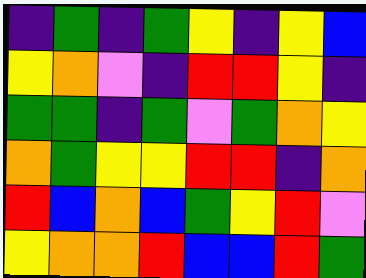[["indigo", "green", "indigo", "green", "yellow", "indigo", "yellow", "blue"], ["yellow", "orange", "violet", "indigo", "red", "red", "yellow", "indigo"], ["green", "green", "indigo", "green", "violet", "green", "orange", "yellow"], ["orange", "green", "yellow", "yellow", "red", "red", "indigo", "orange"], ["red", "blue", "orange", "blue", "green", "yellow", "red", "violet"], ["yellow", "orange", "orange", "red", "blue", "blue", "red", "green"]]